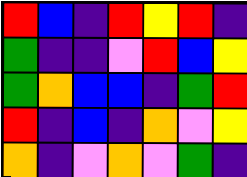[["red", "blue", "indigo", "red", "yellow", "red", "indigo"], ["green", "indigo", "indigo", "violet", "red", "blue", "yellow"], ["green", "orange", "blue", "blue", "indigo", "green", "red"], ["red", "indigo", "blue", "indigo", "orange", "violet", "yellow"], ["orange", "indigo", "violet", "orange", "violet", "green", "indigo"]]